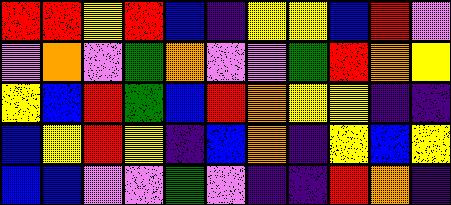[["red", "red", "yellow", "red", "blue", "indigo", "yellow", "yellow", "blue", "red", "violet"], ["violet", "orange", "violet", "green", "orange", "violet", "violet", "green", "red", "orange", "yellow"], ["yellow", "blue", "red", "green", "blue", "red", "orange", "yellow", "yellow", "indigo", "indigo"], ["blue", "yellow", "red", "yellow", "indigo", "blue", "orange", "indigo", "yellow", "blue", "yellow"], ["blue", "blue", "violet", "violet", "green", "violet", "indigo", "indigo", "red", "orange", "indigo"]]